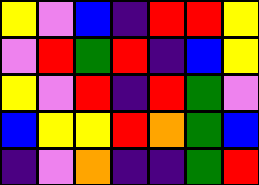[["yellow", "violet", "blue", "indigo", "red", "red", "yellow"], ["violet", "red", "green", "red", "indigo", "blue", "yellow"], ["yellow", "violet", "red", "indigo", "red", "green", "violet"], ["blue", "yellow", "yellow", "red", "orange", "green", "blue"], ["indigo", "violet", "orange", "indigo", "indigo", "green", "red"]]